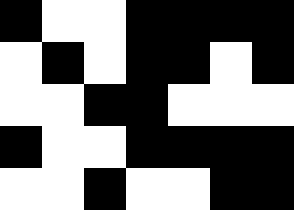[["black", "white", "white", "black", "black", "black", "black"], ["white", "black", "white", "black", "black", "white", "black"], ["white", "white", "black", "black", "white", "white", "white"], ["black", "white", "white", "black", "black", "black", "black"], ["white", "white", "black", "white", "white", "black", "black"]]